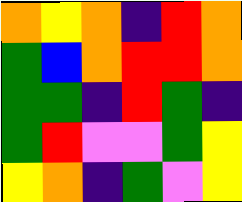[["orange", "yellow", "orange", "indigo", "red", "orange"], ["green", "blue", "orange", "red", "red", "orange"], ["green", "green", "indigo", "red", "green", "indigo"], ["green", "red", "violet", "violet", "green", "yellow"], ["yellow", "orange", "indigo", "green", "violet", "yellow"]]